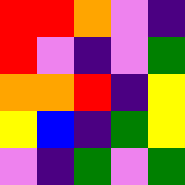[["red", "red", "orange", "violet", "indigo"], ["red", "violet", "indigo", "violet", "green"], ["orange", "orange", "red", "indigo", "yellow"], ["yellow", "blue", "indigo", "green", "yellow"], ["violet", "indigo", "green", "violet", "green"]]